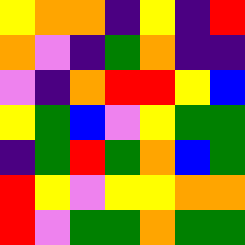[["yellow", "orange", "orange", "indigo", "yellow", "indigo", "red"], ["orange", "violet", "indigo", "green", "orange", "indigo", "indigo"], ["violet", "indigo", "orange", "red", "red", "yellow", "blue"], ["yellow", "green", "blue", "violet", "yellow", "green", "green"], ["indigo", "green", "red", "green", "orange", "blue", "green"], ["red", "yellow", "violet", "yellow", "yellow", "orange", "orange"], ["red", "violet", "green", "green", "orange", "green", "green"]]